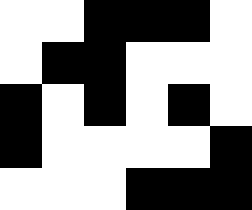[["white", "white", "black", "black", "black", "white"], ["white", "black", "black", "white", "white", "white"], ["black", "white", "black", "white", "black", "white"], ["black", "white", "white", "white", "white", "black"], ["white", "white", "white", "black", "black", "black"]]